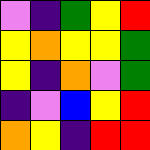[["violet", "indigo", "green", "yellow", "red"], ["yellow", "orange", "yellow", "yellow", "green"], ["yellow", "indigo", "orange", "violet", "green"], ["indigo", "violet", "blue", "yellow", "red"], ["orange", "yellow", "indigo", "red", "red"]]